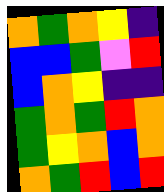[["orange", "green", "orange", "yellow", "indigo"], ["blue", "blue", "green", "violet", "red"], ["blue", "orange", "yellow", "indigo", "indigo"], ["green", "orange", "green", "red", "orange"], ["green", "yellow", "orange", "blue", "orange"], ["orange", "green", "red", "blue", "red"]]